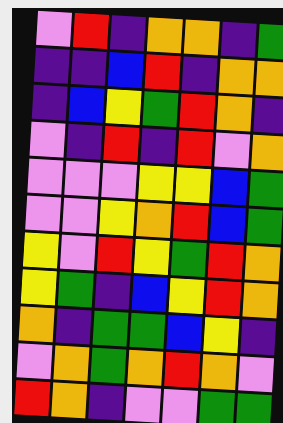[["violet", "red", "indigo", "orange", "orange", "indigo", "green"], ["indigo", "indigo", "blue", "red", "indigo", "orange", "orange"], ["indigo", "blue", "yellow", "green", "red", "orange", "indigo"], ["violet", "indigo", "red", "indigo", "red", "violet", "orange"], ["violet", "violet", "violet", "yellow", "yellow", "blue", "green"], ["violet", "violet", "yellow", "orange", "red", "blue", "green"], ["yellow", "violet", "red", "yellow", "green", "red", "orange"], ["yellow", "green", "indigo", "blue", "yellow", "red", "orange"], ["orange", "indigo", "green", "green", "blue", "yellow", "indigo"], ["violet", "orange", "green", "orange", "red", "orange", "violet"], ["red", "orange", "indigo", "violet", "violet", "green", "green"]]